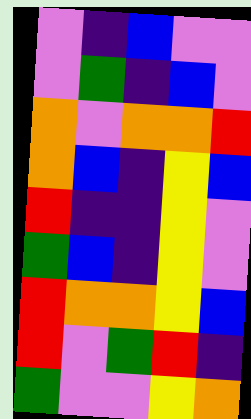[["violet", "indigo", "blue", "violet", "violet"], ["violet", "green", "indigo", "blue", "violet"], ["orange", "violet", "orange", "orange", "red"], ["orange", "blue", "indigo", "yellow", "blue"], ["red", "indigo", "indigo", "yellow", "violet"], ["green", "blue", "indigo", "yellow", "violet"], ["red", "orange", "orange", "yellow", "blue"], ["red", "violet", "green", "red", "indigo"], ["green", "violet", "violet", "yellow", "orange"]]